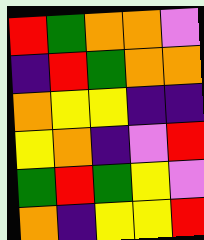[["red", "green", "orange", "orange", "violet"], ["indigo", "red", "green", "orange", "orange"], ["orange", "yellow", "yellow", "indigo", "indigo"], ["yellow", "orange", "indigo", "violet", "red"], ["green", "red", "green", "yellow", "violet"], ["orange", "indigo", "yellow", "yellow", "red"]]